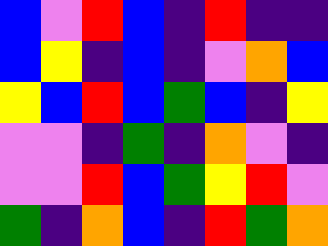[["blue", "violet", "red", "blue", "indigo", "red", "indigo", "indigo"], ["blue", "yellow", "indigo", "blue", "indigo", "violet", "orange", "blue"], ["yellow", "blue", "red", "blue", "green", "blue", "indigo", "yellow"], ["violet", "violet", "indigo", "green", "indigo", "orange", "violet", "indigo"], ["violet", "violet", "red", "blue", "green", "yellow", "red", "violet"], ["green", "indigo", "orange", "blue", "indigo", "red", "green", "orange"]]